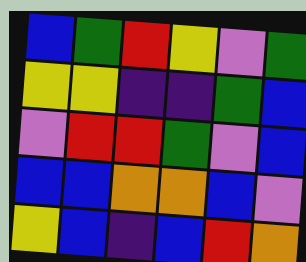[["blue", "green", "red", "yellow", "violet", "green"], ["yellow", "yellow", "indigo", "indigo", "green", "blue"], ["violet", "red", "red", "green", "violet", "blue"], ["blue", "blue", "orange", "orange", "blue", "violet"], ["yellow", "blue", "indigo", "blue", "red", "orange"]]